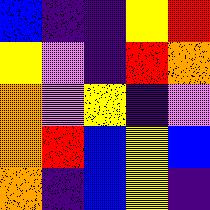[["blue", "indigo", "indigo", "yellow", "red"], ["yellow", "violet", "indigo", "red", "orange"], ["orange", "violet", "yellow", "indigo", "violet"], ["orange", "red", "blue", "yellow", "blue"], ["orange", "indigo", "blue", "yellow", "indigo"]]